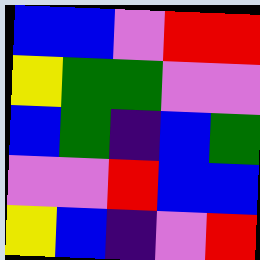[["blue", "blue", "violet", "red", "red"], ["yellow", "green", "green", "violet", "violet"], ["blue", "green", "indigo", "blue", "green"], ["violet", "violet", "red", "blue", "blue"], ["yellow", "blue", "indigo", "violet", "red"]]